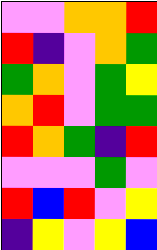[["violet", "violet", "orange", "orange", "red"], ["red", "indigo", "violet", "orange", "green"], ["green", "orange", "violet", "green", "yellow"], ["orange", "red", "violet", "green", "green"], ["red", "orange", "green", "indigo", "red"], ["violet", "violet", "violet", "green", "violet"], ["red", "blue", "red", "violet", "yellow"], ["indigo", "yellow", "violet", "yellow", "blue"]]